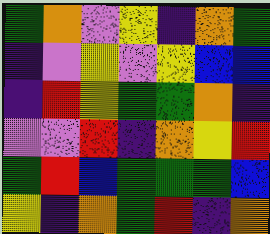[["green", "orange", "violet", "yellow", "indigo", "orange", "green"], ["indigo", "violet", "yellow", "violet", "yellow", "blue", "blue"], ["indigo", "red", "yellow", "green", "green", "orange", "indigo"], ["violet", "violet", "red", "indigo", "orange", "yellow", "red"], ["green", "red", "blue", "green", "green", "green", "blue"], ["yellow", "indigo", "orange", "green", "red", "indigo", "orange"]]